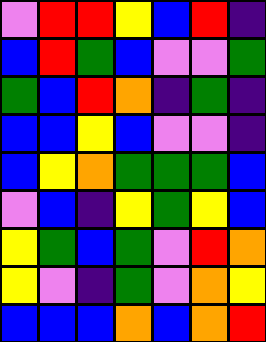[["violet", "red", "red", "yellow", "blue", "red", "indigo"], ["blue", "red", "green", "blue", "violet", "violet", "green"], ["green", "blue", "red", "orange", "indigo", "green", "indigo"], ["blue", "blue", "yellow", "blue", "violet", "violet", "indigo"], ["blue", "yellow", "orange", "green", "green", "green", "blue"], ["violet", "blue", "indigo", "yellow", "green", "yellow", "blue"], ["yellow", "green", "blue", "green", "violet", "red", "orange"], ["yellow", "violet", "indigo", "green", "violet", "orange", "yellow"], ["blue", "blue", "blue", "orange", "blue", "orange", "red"]]